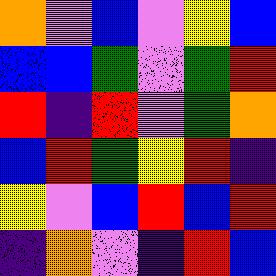[["orange", "violet", "blue", "violet", "yellow", "blue"], ["blue", "blue", "green", "violet", "green", "red"], ["red", "indigo", "red", "violet", "green", "orange"], ["blue", "red", "green", "yellow", "red", "indigo"], ["yellow", "violet", "blue", "red", "blue", "red"], ["indigo", "orange", "violet", "indigo", "red", "blue"]]